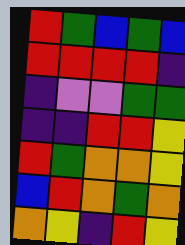[["red", "green", "blue", "green", "blue"], ["red", "red", "red", "red", "indigo"], ["indigo", "violet", "violet", "green", "green"], ["indigo", "indigo", "red", "red", "yellow"], ["red", "green", "orange", "orange", "yellow"], ["blue", "red", "orange", "green", "orange"], ["orange", "yellow", "indigo", "red", "yellow"]]